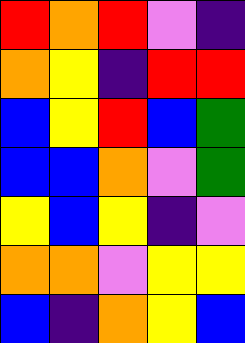[["red", "orange", "red", "violet", "indigo"], ["orange", "yellow", "indigo", "red", "red"], ["blue", "yellow", "red", "blue", "green"], ["blue", "blue", "orange", "violet", "green"], ["yellow", "blue", "yellow", "indigo", "violet"], ["orange", "orange", "violet", "yellow", "yellow"], ["blue", "indigo", "orange", "yellow", "blue"]]